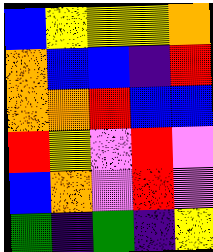[["blue", "yellow", "yellow", "yellow", "orange"], ["orange", "blue", "blue", "indigo", "red"], ["orange", "orange", "red", "blue", "blue"], ["red", "yellow", "violet", "red", "violet"], ["blue", "orange", "violet", "red", "violet"], ["green", "indigo", "green", "indigo", "yellow"]]